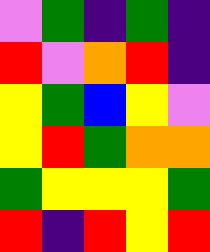[["violet", "green", "indigo", "green", "indigo"], ["red", "violet", "orange", "red", "indigo"], ["yellow", "green", "blue", "yellow", "violet"], ["yellow", "red", "green", "orange", "orange"], ["green", "yellow", "yellow", "yellow", "green"], ["red", "indigo", "red", "yellow", "red"]]